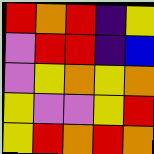[["red", "orange", "red", "indigo", "yellow"], ["violet", "red", "red", "indigo", "blue"], ["violet", "yellow", "orange", "yellow", "orange"], ["yellow", "violet", "violet", "yellow", "red"], ["yellow", "red", "orange", "red", "orange"]]